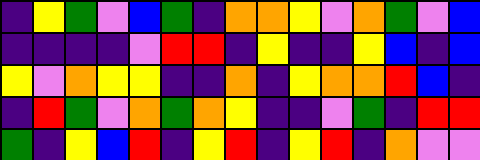[["indigo", "yellow", "green", "violet", "blue", "green", "indigo", "orange", "orange", "yellow", "violet", "orange", "green", "violet", "blue"], ["indigo", "indigo", "indigo", "indigo", "violet", "red", "red", "indigo", "yellow", "indigo", "indigo", "yellow", "blue", "indigo", "blue"], ["yellow", "violet", "orange", "yellow", "yellow", "indigo", "indigo", "orange", "indigo", "yellow", "orange", "orange", "red", "blue", "indigo"], ["indigo", "red", "green", "violet", "orange", "green", "orange", "yellow", "indigo", "indigo", "violet", "green", "indigo", "red", "red"], ["green", "indigo", "yellow", "blue", "red", "indigo", "yellow", "red", "indigo", "yellow", "red", "indigo", "orange", "violet", "violet"]]